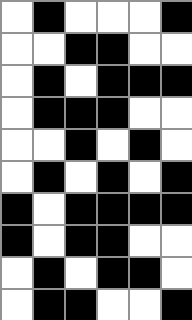[["white", "black", "white", "white", "white", "black"], ["white", "white", "black", "black", "white", "white"], ["white", "black", "white", "black", "black", "black"], ["white", "black", "black", "black", "white", "white"], ["white", "white", "black", "white", "black", "white"], ["white", "black", "white", "black", "white", "black"], ["black", "white", "black", "black", "black", "black"], ["black", "white", "black", "black", "white", "white"], ["white", "black", "white", "black", "black", "white"], ["white", "black", "black", "white", "white", "black"]]